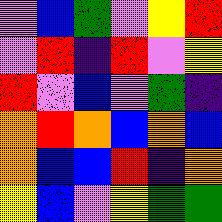[["violet", "blue", "green", "violet", "yellow", "red"], ["violet", "red", "indigo", "red", "violet", "yellow"], ["red", "violet", "blue", "violet", "green", "indigo"], ["orange", "red", "orange", "blue", "orange", "blue"], ["orange", "blue", "blue", "red", "indigo", "orange"], ["yellow", "blue", "violet", "yellow", "green", "green"]]